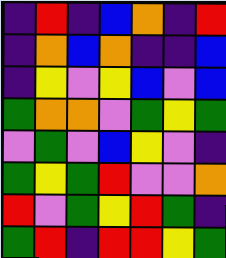[["indigo", "red", "indigo", "blue", "orange", "indigo", "red"], ["indigo", "orange", "blue", "orange", "indigo", "indigo", "blue"], ["indigo", "yellow", "violet", "yellow", "blue", "violet", "blue"], ["green", "orange", "orange", "violet", "green", "yellow", "green"], ["violet", "green", "violet", "blue", "yellow", "violet", "indigo"], ["green", "yellow", "green", "red", "violet", "violet", "orange"], ["red", "violet", "green", "yellow", "red", "green", "indigo"], ["green", "red", "indigo", "red", "red", "yellow", "green"]]